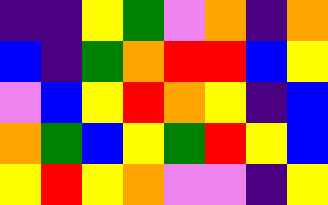[["indigo", "indigo", "yellow", "green", "violet", "orange", "indigo", "orange"], ["blue", "indigo", "green", "orange", "red", "red", "blue", "yellow"], ["violet", "blue", "yellow", "red", "orange", "yellow", "indigo", "blue"], ["orange", "green", "blue", "yellow", "green", "red", "yellow", "blue"], ["yellow", "red", "yellow", "orange", "violet", "violet", "indigo", "yellow"]]